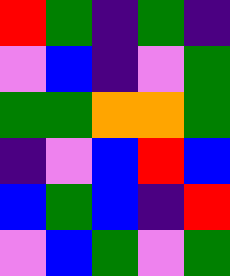[["red", "green", "indigo", "green", "indigo"], ["violet", "blue", "indigo", "violet", "green"], ["green", "green", "orange", "orange", "green"], ["indigo", "violet", "blue", "red", "blue"], ["blue", "green", "blue", "indigo", "red"], ["violet", "blue", "green", "violet", "green"]]